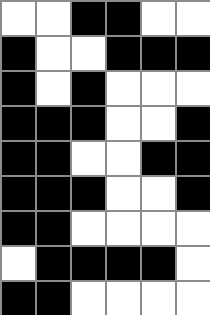[["white", "white", "black", "black", "white", "white"], ["black", "white", "white", "black", "black", "black"], ["black", "white", "black", "white", "white", "white"], ["black", "black", "black", "white", "white", "black"], ["black", "black", "white", "white", "black", "black"], ["black", "black", "black", "white", "white", "black"], ["black", "black", "white", "white", "white", "white"], ["white", "black", "black", "black", "black", "white"], ["black", "black", "white", "white", "white", "white"]]